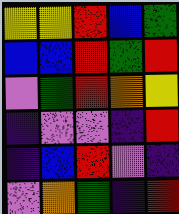[["yellow", "yellow", "red", "blue", "green"], ["blue", "blue", "red", "green", "red"], ["violet", "green", "red", "orange", "yellow"], ["indigo", "violet", "violet", "indigo", "red"], ["indigo", "blue", "red", "violet", "indigo"], ["violet", "orange", "green", "indigo", "red"]]